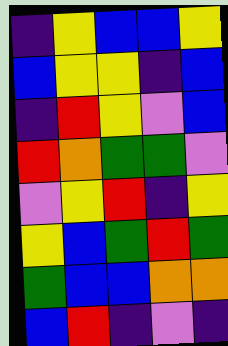[["indigo", "yellow", "blue", "blue", "yellow"], ["blue", "yellow", "yellow", "indigo", "blue"], ["indigo", "red", "yellow", "violet", "blue"], ["red", "orange", "green", "green", "violet"], ["violet", "yellow", "red", "indigo", "yellow"], ["yellow", "blue", "green", "red", "green"], ["green", "blue", "blue", "orange", "orange"], ["blue", "red", "indigo", "violet", "indigo"]]